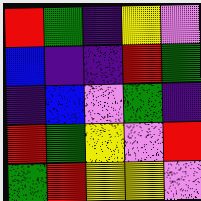[["red", "green", "indigo", "yellow", "violet"], ["blue", "indigo", "indigo", "red", "green"], ["indigo", "blue", "violet", "green", "indigo"], ["red", "green", "yellow", "violet", "red"], ["green", "red", "yellow", "yellow", "violet"]]